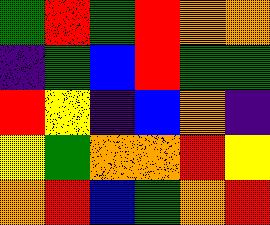[["green", "red", "green", "red", "orange", "orange"], ["indigo", "green", "blue", "red", "green", "green"], ["red", "yellow", "indigo", "blue", "orange", "indigo"], ["yellow", "green", "orange", "orange", "red", "yellow"], ["orange", "red", "blue", "green", "orange", "red"]]